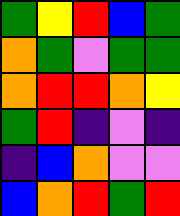[["green", "yellow", "red", "blue", "green"], ["orange", "green", "violet", "green", "green"], ["orange", "red", "red", "orange", "yellow"], ["green", "red", "indigo", "violet", "indigo"], ["indigo", "blue", "orange", "violet", "violet"], ["blue", "orange", "red", "green", "red"]]